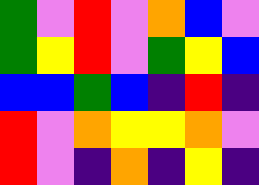[["green", "violet", "red", "violet", "orange", "blue", "violet"], ["green", "yellow", "red", "violet", "green", "yellow", "blue"], ["blue", "blue", "green", "blue", "indigo", "red", "indigo"], ["red", "violet", "orange", "yellow", "yellow", "orange", "violet"], ["red", "violet", "indigo", "orange", "indigo", "yellow", "indigo"]]